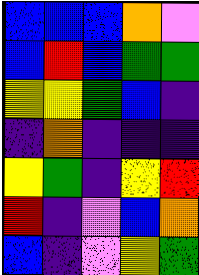[["blue", "blue", "blue", "orange", "violet"], ["blue", "red", "blue", "green", "green"], ["yellow", "yellow", "green", "blue", "indigo"], ["indigo", "orange", "indigo", "indigo", "indigo"], ["yellow", "green", "indigo", "yellow", "red"], ["red", "indigo", "violet", "blue", "orange"], ["blue", "indigo", "violet", "yellow", "green"]]